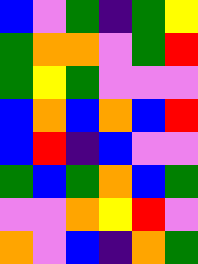[["blue", "violet", "green", "indigo", "green", "yellow"], ["green", "orange", "orange", "violet", "green", "red"], ["green", "yellow", "green", "violet", "violet", "violet"], ["blue", "orange", "blue", "orange", "blue", "red"], ["blue", "red", "indigo", "blue", "violet", "violet"], ["green", "blue", "green", "orange", "blue", "green"], ["violet", "violet", "orange", "yellow", "red", "violet"], ["orange", "violet", "blue", "indigo", "orange", "green"]]